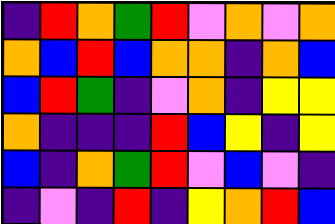[["indigo", "red", "orange", "green", "red", "violet", "orange", "violet", "orange"], ["orange", "blue", "red", "blue", "orange", "orange", "indigo", "orange", "blue"], ["blue", "red", "green", "indigo", "violet", "orange", "indigo", "yellow", "yellow"], ["orange", "indigo", "indigo", "indigo", "red", "blue", "yellow", "indigo", "yellow"], ["blue", "indigo", "orange", "green", "red", "violet", "blue", "violet", "indigo"], ["indigo", "violet", "indigo", "red", "indigo", "yellow", "orange", "red", "blue"]]